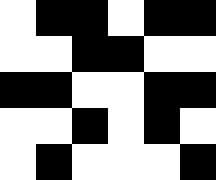[["white", "black", "black", "white", "black", "black"], ["white", "white", "black", "black", "white", "white"], ["black", "black", "white", "white", "black", "black"], ["white", "white", "black", "white", "black", "white"], ["white", "black", "white", "white", "white", "black"]]